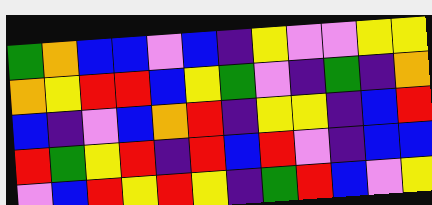[["green", "orange", "blue", "blue", "violet", "blue", "indigo", "yellow", "violet", "violet", "yellow", "yellow"], ["orange", "yellow", "red", "red", "blue", "yellow", "green", "violet", "indigo", "green", "indigo", "orange"], ["blue", "indigo", "violet", "blue", "orange", "red", "indigo", "yellow", "yellow", "indigo", "blue", "red"], ["red", "green", "yellow", "red", "indigo", "red", "blue", "red", "violet", "indigo", "blue", "blue"], ["violet", "blue", "red", "yellow", "red", "yellow", "indigo", "green", "red", "blue", "violet", "yellow"]]